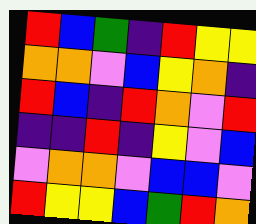[["red", "blue", "green", "indigo", "red", "yellow", "yellow"], ["orange", "orange", "violet", "blue", "yellow", "orange", "indigo"], ["red", "blue", "indigo", "red", "orange", "violet", "red"], ["indigo", "indigo", "red", "indigo", "yellow", "violet", "blue"], ["violet", "orange", "orange", "violet", "blue", "blue", "violet"], ["red", "yellow", "yellow", "blue", "green", "red", "orange"]]